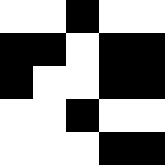[["white", "white", "black", "white", "white"], ["black", "black", "white", "black", "black"], ["black", "white", "white", "black", "black"], ["white", "white", "black", "white", "white"], ["white", "white", "white", "black", "black"]]